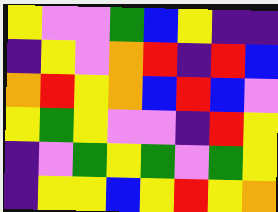[["yellow", "violet", "violet", "green", "blue", "yellow", "indigo", "indigo"], ["indigo", "yellow", "violet", "orange", "red", "indigo", "red", "blue"], ["orange", "red", "yellow", "orange", "blue", "red", "blue", "violet"], ["yellow", "green", "yellow", "violet", "violet", "indigo", "red", "yellow"], ["indigo", "violet", "green", "yellow", "green", "violet", "green", "yellow"], ["indigo", "yellow", "yellow", "blue", "yellow", "red", "yellow", "orange"]]